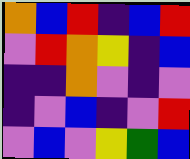[["orange", "blue", "red", "indigo", "blue", "red"], ["violet", "red", "orange", "yellow", "indigo", "blue"], ["indigo", "indigo", "orange", "violet", "indigo", "violet"], ["indigo", "violet", "blue", "indigo", "violet", "red"], ["violet", "blue", "violet", "yellow", "green", "blue"]]